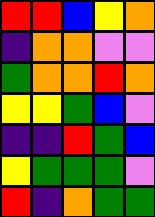[["red", "red", "blue", "yellow", "orange"], ["indigo", "orange", "orange", "violet", "violet"], ["green", "orange", "orange", "red", "orange"], ["yellow", "yellow", "green", "blue", "violet"], ["indigo", "indigo", "red", "green", "blue"], ["yellow", "green", "green", "green", "violet"], ["red", "indigo", "orange", "green", "green"]]